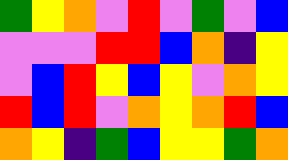[["green", "yellow", "orange", "violet", "red", "violet", "green", "violet", "blue"], ["violet", "violet", "violet", "red", "red", "blue", "orange", "indigo", "yellow"], ["violet", "blue", "red", "yellow", "blue", "yellow", "violet", "orange", "yellow"], ["red", "blue", "red", "violet", "orange", "yellow", "orange", "red", "blue"], ["orange", "yellow", "indigo", "green", "blue", "yellow", "yellow", "green", "orange"]]